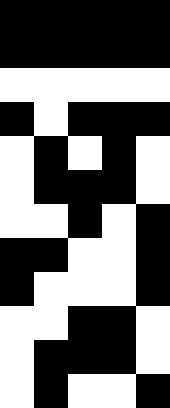[["black", "black", "black", "black", "black"], ["black", "black", "black", "black", "black"], ["white", "white", "white", "white", "white"], ["black", "white", "black", "black", "black"], ["white", "black", "white", "black", "white"], ["white", "black", "black", "black", "white"], ["white", "white", "black", "white", "black"], ["black", "black", "white", "white", "black"], ["black", "white", "white", "white", "black"], ["white", "white", "black", "black", "white"], ["white", "black", "black", "black", "white"], ["white", "black", "white", "white", "black"]]